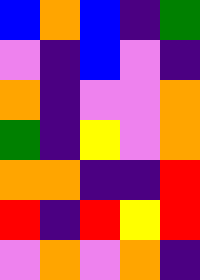[["blue", "orange", "blue", "indigo", "green"], ["violet", "indigo", "blue", "violet", "indigo"], ["orange", "indigo", "violet", "violet", "orange"], ["green", "indigo", "yellow", "violet", "orange"], ["orange", "orange", "indigo", "indigo", "red"], ["red", "indigo", "red", "yellow", "red"], ["violet", "orange", "violet", "orange", "indigo"]]